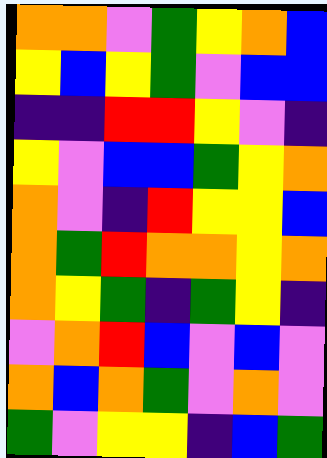[["orange", "orange", "violet", "green", "yellow", "orange", "blue"], ["yellow", "blue", "yellow", "green", "violet", "blue", "blue"], ["indigo", "indigo", "red", "red", "yellow", "violet", "indigo"], ["yellow", "violet", "blue", "blue", "green", "yellow", "orange"], ["orange", "violet", "indigo", "red", "yellow", "yellow", "blue"], ["orange", "green", "red", "orange", "orange", "yellow", "orange"], ["orange", "yellow", "green", "indigo", "green", "yellow", "indigo"], ["violet", "orange", "red", "blue", "violet", "blue", "violet"], ["orange", "blue", "orange", "green", "violet", "orange", "violet"], ["green", "violet", "yellow", "yellow", "indigo", "blue", "green"]]